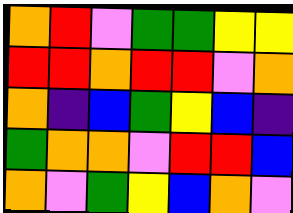[["orange", "red", "violet", "green", "green", "yellow", "yellow"], ["red", "red", "orange", "red", "red", "violet", "orange"], ["orange", "indigo", "blue", "green", "yellow", "blue", "indigo"], ["green", "orange", "orange", "violet", "red", "red", "blue"], ["orange", "violet", "green", "yellow", "blue", "orange", "violet"]]